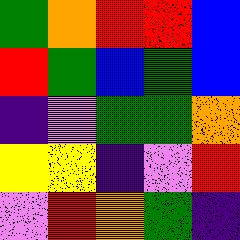[["green", "orange", "red", "red", "blue"], ["red", "green", "blue", "green", "blue"], ["indigo", "violet", "green", "green", "orange"], ["yellow", "yellow", "indigo", "violet", "red"], ["violet", "red", "orange", "green", "indigo"]]